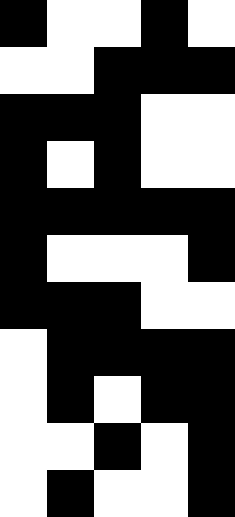[["black", "white", "white", "black", "white"], ["white", "white", "black", "black", "black"], ["black", "black", "black", "white", "white"], ["black", "white", "black", "white", "white"], ["black", "black", "black", "black", "black"], ["black", "white", "white", "white", "black"], ["black", "black", "black", "white", "white"], ["white", "black", "black", "black", "black"], ["white", "black", "white", "black", "black"], ["white", "white", "black", "white", "black"], ["white", "black", "white", "white", "black"]]